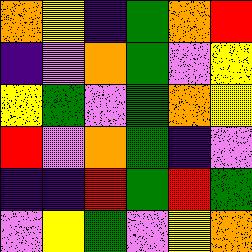[["orange", "yellow", "indigo", "green", "orange", "red"], ["indigo", "violet", "orange", "green", "violet", "yellow"], ["yellow", "green", "violet", "green", "orange", "yellow"], ["red", "violet", "orange", "green", "indigo", "violet"], ["indigo", "indigo", "red", "green", "red", "green"], ["violet", "yellow", "green", "violet", "yellow", "orange"]]